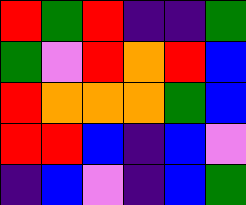[["red", "green", "red", "indigo", "indigo", "green"], ["green", "violet", "red", "orange", "red", "blue"], ["red", "orange", "orange", "orange", "green", "blue"], ["red", "red", "blue", "indigo", "blue", "violet"], ["indigo", "blue", "violet", "indigo", "blue", "green"]]